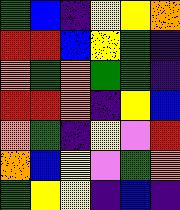[["green", "blue", "indigo", "yellow", "yellow", "orange"], ["red", "red", "blue", "yellow", "green", "indigo"], ["orange", "green", "orange", "green", "green", "indigo"], ["red", "red", "orange", "indigo", "yellow", "blue"], ["orange", "green", "indigo", "yellow", "violet", "red"], ["orange", "blue", "yellow", "violet", "green", "orange"], ["green", "yellow", "yellow", "indigo", "blue", "indigo"]]